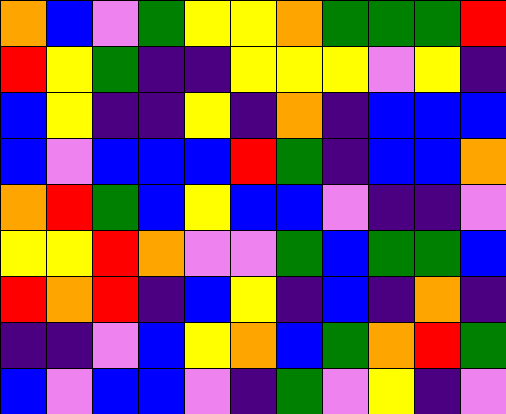[["orange", "blue", "violet", "green", "yellow", "yellow", "orange", "green", "green", "green", "red"], ["red", "yellow", "green", "indigo", "indigo", "yellow", "yellow", "yellow", "violet", "yellow", "indigo"], ["blue", "yellow", "indigo", "indigo", "yellow", "indigo", "orange", "indigo", "blue", "blue", "blue"], ["blue", "violet", "blue", "blue", "blue", "red", "green", "indigo", "blue", "blue", "orange"], ["orange", "red", "green", "blue", "yellow", "blue", "blue", "violet", "indigo", "indigo", "violet"], ["yellow", "yellow", "red", "orange", "violet", "violet", "green", "blue", "green", "green", "blue"], ["red", "orange", "red", "indigo", "blue", "yellow", "indigo", "blue", "indigo", "orange", "indigo"], ["indigo", "indigo", "violet", "blue", "yellow", "orange", "blue", "green", "orange", "red", "green"], ["blue", "violet", "blue", "blue", "violet", "indigo", "green", "violet", "yellow", "indigo", "violet"]]